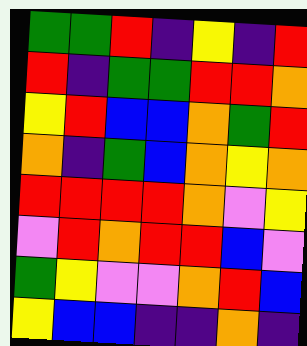[["green", "green", "red", "indigo", "yellow", "indigo", "red"], ["red", "indigo", "green", "green", "red", "red", "orange"], ["yellow", "red", "blue", "blue", "orange", "green", "red"], ["orange", "indigo", "green", "blue", "orange", "yellow", "orange"], ["red", "red", "red", "red", "orange", "violet", "yellow"], ["violet", "red", "orange", "red", "red", "blue", "violet"], ["green", "yellow", "violet", "violet", "orange", "red", "blue"], ["yellow", "blue", "blue", "indigo", "indigo", "orange", "indigo"]]